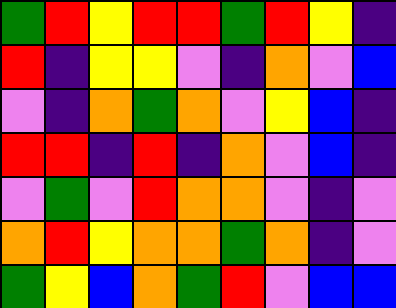[["green", "red", "yellow", "red", "red", "green", "red", "yellow", "indigo"], ["red", "indigo", "yellow", "yellow", "violet", "indigo", "orange", "violet", "blue"], ["violet", "indigo", "orange", "green", "orange", "violet", "yellow", "blue", "indigo"], ["red", "red", "indigo", "red", "indigo", "orange", "violet", "blue", "indigo"], ["violet", "green", "violet", "red", "orange", "orange", "violet", "indigo", "violet"], ["orange", "red", "yellow", "orange", "orange", "green", "orange", "indigo", "violet"], ["green", "yellow", "blue", "orange", "green", "red", "violet", "blue", "blue"]]